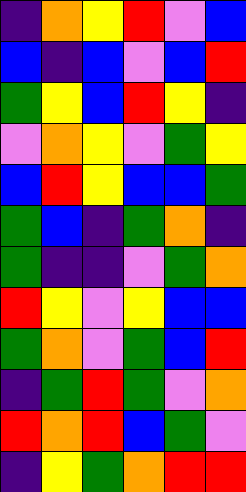[["indigo", "orange", "yellow", "red", "violet", "blue"], ["blue", "indigo", "blue", "violet", "blue", "red"], ["green", "yellow", "blue", "red", "yellow", "indigo"], ["violet", "orange", "yellow", "violet", "green", "yellow"], ["blue", "red", "yellow", "blue", "blue", "green"], ["green", "blue", "indigo", "green", "orange", "indigo"], ["green", "indigo", "indigo", "violet", "green", "orange"], ["red", "yellow", "violet", "yellow", "blue", "blue"], ["green", "orange", "violet", "green", "blue", "red"], ["indigo", "green", "red", "green", "violet", "orange"], ["red", "orange", "red", "blue", "green", "violet"], ["indigo", "yellow", "green", "orange", "red", "red"]]